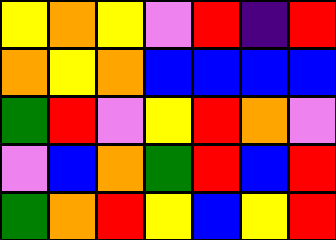[["yellow", "orange", "yellow", "violet", "red", "indigo", "red"], ["orange", "yellow", "orange", "blue", "blue", "blue", "blue"], ["green", "red", "violet", "yellow", "red", "orange", "violet"], ["violet", "blue", "orange", "green", "red", "blue", "red"], ["green", "orange", "red", "yellow", "blue", "yellow", "red"]]